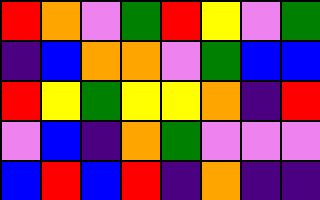[["red", "orange", "violet", "green", "red", "yellow", "violet", "green"], ["indigo", "blue", "orange", "orange", "violet", "green", "blue", "blue"], ["red", "yellow", "green", "yellow", "yellow", "orange", "indigo", "red"], ["violet", "blue", "indigo", "orange", "green", "violet", "violet", "violet"], ["blue", "red", "blue", "red", "indigo", "orange", "indigo", "indigo"]]